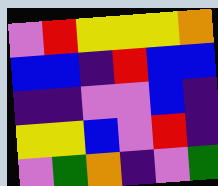[["violet", "red", "yellow", "yellow", "yellow", "orange"], ["blue", "blue", "indigo", "red", "blue", "blue"], ["indigo", "indigo", "violet", "violet", "blue", "indigo"], ["yellow", "yellow", "blue", "violet", "red", "indigo"], ["violet", "green", "orange", "indigo", "violet", "green"]]